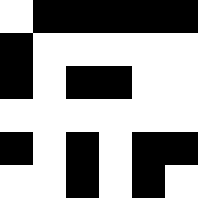[["white", "black", "black", "black", "black", "black"], ["black", "white", "white", "white", "white", "white"], ["black", "white", "black", "black", "white", "white"], ["white", "white", "white", "white", "white", "white"], ["black", "white", "black", "white", "black", "black"], ["white", "white", "black", "white", "black", "white"]]